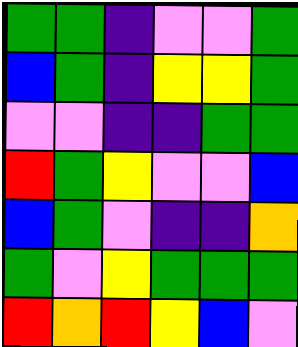[["green", "green", "indigo", "violet", "violet", "green"], ["blue", "green", "indigo", "yellow", "yellow", "green"], ["violet", "violet", "indigo", "indigo", "green", "green"], ["red", "green", "yellow", "violet", "violet", "blue"], ["blue", "green", "violet", "indigo", "indigo", "orange"], ["green", "violet", "yellow", "green", "green", "green"], ["red", "orange", "red", "yellow", "blue", "violet"]]